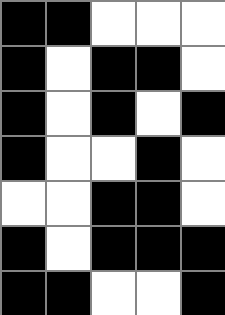[["black", "black", "white", "white", "white"], ["black", "white", "black", "black", "white"], ["black", "white", "black", "white", "black"], ["black", "white", "white", "black", "white"], ["white", "white", "black", "black", "white"], ["black", "white", "black", "black", "black"], ["black", "black", "white", "white", "black"]]